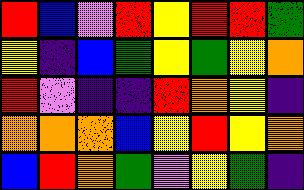[["red", "blue", "violet", "red", "yellow", "red", "red", "green"], ["yellow", "indigo", "blue", "green", "yellow", "green", "yellow", "orange"], ["red", "violet", "indigo", "indigo", "red", "orange", "yellow", "indigo"], ["orange", "orange", "orange", "blue", "yellow", "red", "yellow", "orange"], ["blue", "red", "orange", "green", "violet", "yellow", "green", "indigo"]]